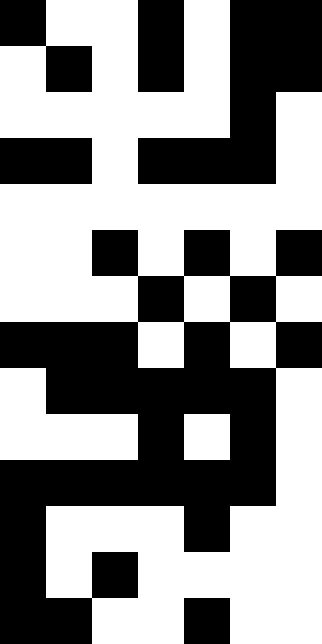[["black", "white", "white", "black", "white", "black", "black"], ["white", "black", "white", "black", "white", "black", "black"], ["white", "white", "white", "white", "white", "black", "white"], ["black", "black", "white", "black", "black", "black", "white"], ["white", "white", "white", "white", "white", "white", "white"], ["white", "white", "black", "white", "black", "white", "black"], ["white", "white", "white", "black", "white", "black", "white"], ["black", "black", "black", "white", "black", "white", "black"], ["white", "black", "black", "black", "black", "black", "white"], ["white", "white", "white", "black", "white", "black", "white"], ["black", "black", "black", "black", "black", "black", "white"], ["black", "white", "white", "white", "black", "white", "white"], ["black", "white", "black", "white", "white", "white", "white"], ["black", "black", "white", "white", "black", "white", "white"]]